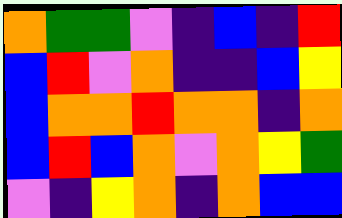[["orange", "green", "green", "violet", "indigo", "blue", "indigo", "red"], ["blue", "red", "violet", "orange", "indigo", "indigo", "blue", "yellow"], ["blue", "orange", "orange", "red", "orange", "orange", "indigo", "orange"], ["blue", "red", "blue", "orange", "violet", "orange", "yellow", "green"], ["violet", "indigo", "yellow", "orange", "indigo", "orange", "blue", "blue"]]